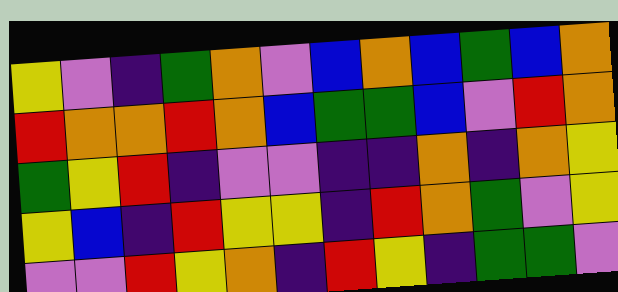[["yellow", "violet", "indigo", "green", "orange", "violet", "blue", "orange", "blue", "green", "blue", "orange"], ["red", "orange", "orange", "red", "orange", "blue", "green", "green", "blue", "violet", "red", "orange"], ["green", "yellow", "red", "indigo", "violet", "violet", "indigo", "indigo", "orange", "indigo", "orange", "yellow"], ["yellow", "blue", "indigo", "red", "yellow", "yellow", "indigo", "red", "orange", "green", "violet", "yellow"], ["violet", "violet", "red", "yellow", "orange", "indigo", "red", "yellow", "indigo", "green", "green", "violet"]]